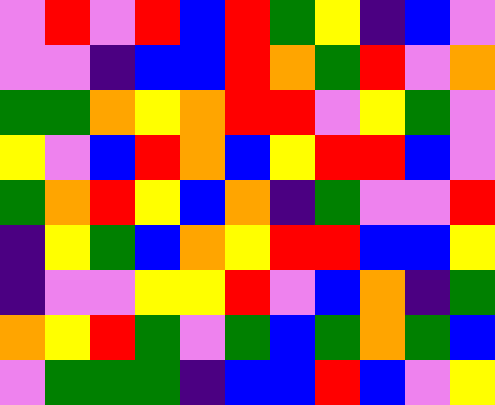[["violet", "red", "violet", "red", "blue", "red", "green", "yellow", "indigo", "blue", "violet"], ["violet", "violet", "indigo", "blue", "blue", "red", "orange", "green", "red", "violet", "orange"], ["green", "green", "orange", "yellow", "orange", "red", "red", "violet", "yellow", "green", "violet"], ["yellow", "violet", "blue", "red", "orange", "blue", "yellow", "red", "red", "blue", "violet"], ["green", "orange", "red", "yellow", "blue", "orange", "indigo", "green", "violet", "violet", "red"], ["indigo", "yellow", "green", "blue", "orange", "yellow", "red", "red", "blue", "blue", "yellow"], ["indigo", "violet", "violet", "yellow", "yellow", "red", "violet", "blue", "orange", "indigo", "green"], ["orange", "yellow", "red", "green", "violet", "green", "blue", "green", "orange", "green", "blue"], ["violet", "green", "green", "green", "indigo", "blue", "blue", "red", "blue", "violet", "yellow"]]